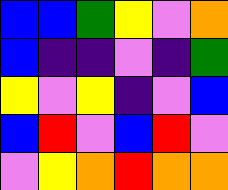[["blue", "blue", "green", "yellow", "violet", "orange"], ["blue", "indigo", "indigo", "violet", "indigo", "green"], ["yellow", "violet", "yellow", "indigo", "violet", "blue"], ["blue", "red", "violet", "blue", "red", "violet"], ["violet", "yellow", "orange", "red", "orange", "orange"]]